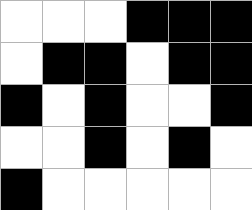[["white", "white", "white", "black", "black", "black"], ["white", "black", "black", "white", "black", "black"], ["black", "white", "black", "white", "white", "black"], ["white", "white", "black", "white", "black", "white"], ["black", "white", "white", "white", "white", "white"]]